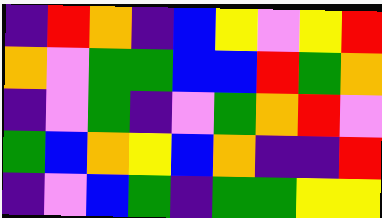[["indigo", "red", "orange", "indigo", "blue", "yellow", "violet", "yellow", "red"], ["orange", "violet", "green", "green", "blue", "blue", "red", "green", "orange"], ["indigo", "violet", "green", "indigo", "violet", "green", "orange", "red", "violet"], ["green", "blue", "orange", "yellow", "blue", "orange", "indigo", "indigo", "red"], ["indigo", "violet", "blue", "green", "indigo", "green", "green", "yellow", "yellow"]]